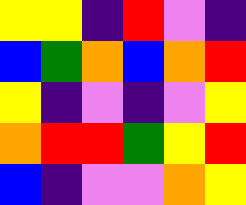[["yellow", "yellow", "indigo", "red", "violet", "indigo"], ["blue", "green", "orange", "blue", "orange", "red"], ["yellow", "indigo", "violet", "indigo", "violet", "yellow"], ["orange", "red", "red", "green", "yellow", "red"], ["blue", "indigo", "violet", "violet", "orange", "yellow"]]